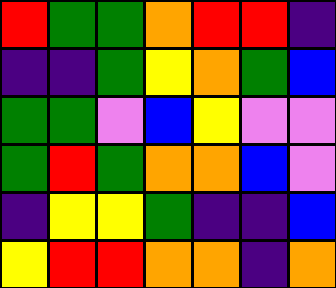[["red", "green", "green", "orange", "red", "red", "indigo"], ["indigo", "indigo", "green", "yellow", "orange", "green", "blue"], ["green", "green", "violet", "blue", "yellow", "violet", "violet"], ["green", "red", "green", "orange", "orange", "blue", "violet"], ["indigo", "yellow", "yellow", "green", "indigo", "indigo", "blue"], ["yellow", "red", "red", "orange", "orange", "indigo", "orange"]]